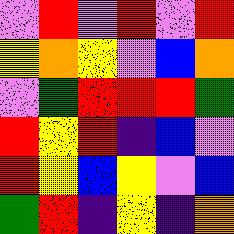[["violet", "red", "violet", "red", "violet", "red"], ["yellow", "orange", "yellow", "violet", "blue", "orange"], ["violet", "green", "red", "red", "red", "green"], ["red", "yellow", "red", "indigo", "blue", "violet"], ["red", "yellow", "blue", "yellow", "violet", "blue"], ["green", "red", "indigo", "yellow", "indigo", "orange"]]